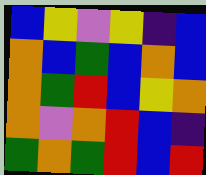[["blue", "yellow", "violet", "yellow", "indigo", "blue"], ["orange", "blue", "green", "blue", "orange", "blue"], ["orange", "green", "red", "blue", "yellow", "orange"], ["orange", "violet", "orange", "red", "blue", "indigo"], ["green", "orange", "green", "red", "blue", "red"]]